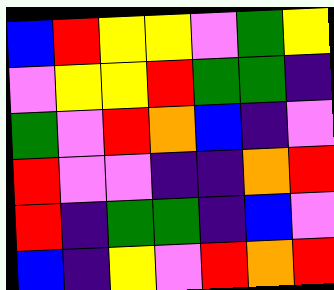[["blue", "red", "yellow", "yellow", "violet", "green", "yellow"], ["violet", "yellow", "yellow", "red", "green", "green", "indigo"], ["green", "violet", "red", "orange", "blue", "indigo", "violet"], ["red", "violet", "violet", "indigo", "indigo", "orange", "red"], ["red", "indigo", "green", "green", "indigo", "blue", "violet"], ["blue", "indigo", "yellow", "violet", "red", "orange", "red"]]